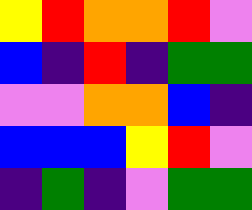[["yellow", "red", "orange", "orange", "red", "violet"], ["blue", "indigo", "red", "indigo", "green", "green"], ["violet", "violet", "orange", "orange", "blue", "indigo"], ["blue", "blue", "blue", "yellow", "red", "violet"], ["indigo", "green", "indigo", "violet", "green", "green"]]